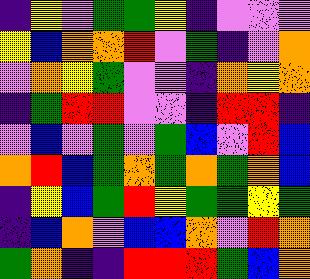[["indigo", "yellow", "violet", "green", "green", "yellow", "indigo", "violet", "violet", "violet"], ["yellow", "blue", "orange", "orange", "red", "violet", "green", "indigo", "violet", "orange"], ["violet", "orange", "yellow", "green", "violet", "violet", "indigo", "orange", "yellow", "orange"], ["indigo", "green", "red", "red", "violet", "violet", "indigo", "red", "red", "indigo"], ["violet", "blue", "violet", "green", "violet", "green", "blue", "violet", "red", "blue"], ["orange", "red", "blue", "green", "orange", "green", "orange", "green", "orange", "blue"], ["indigo", "yellow", "blue", "green", "red", "yellow", "green", "green", "yellow", "green"], ["indigo", "blue", "orange", "violet", "blue", "blue", "orange", "violet", "red", "orange"], ["green", "orange", "indigo", "indigo", "red", "red", "red", "green", "blue", "orange"]]